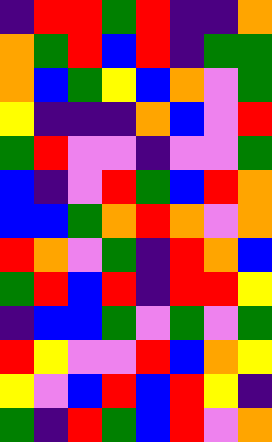[["indigo", "red", "red", "green", "red", "indigo", "indigo", "orange"], ["orange", "green", "red", "blue", "red", "indigo", "green", "green"], ["orange", "blue", "green", "yellow", "blue", "orange", "violet", "green"], ["yellow", "indigo", "indigo", "indigo", "orange", "blue", "violet", "red"], ["green", "red", "violet", "violet", "indigo", "violet", "violet", "green"], ["blue", "indigo", "violet", "red", "green", "blue", "red", "orange"], ["blue", "blue", "green", "orange", "red", "orange", "violet", "orange"], ["red", "orange", "violet", "green", "indigo", "red", "orange", "blue"], ["green", "red", "blue", "red", "indigo", "red", "red", "yellow"], ["indigo", "blue", "blue", "green", "violet", "green", "violet", "green"], ["red", "yellow", "violet", "violet", "red", "blue", "orange", "yellow"], ["yellow", "violet", "blue", "red", "blue", "red", "yellow", "indigo"], ["green", "indigo", "red", "green", "blue", "red", "violet", "orange"]]